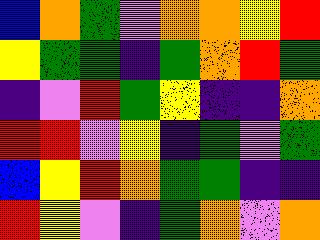[["blue", "orange", "green", "violet", "orange", "orange", "yellow", "red"], ["yellow", "green", "green", "indigo", "green", "orange", "red", "green"], ["indigo", "violet", "red", "green", "yellow", "indigo", "indigo", "orange"], ["red", "red", "violet", "yellow", "indigo", "green", "violet", "green"], ["blue", "yellow", "red", "orange", "green", "green", "indigo", "indigo"], ["red", "yellow", "violet", "indigo", "green", "orange", "violet", "orange"]]